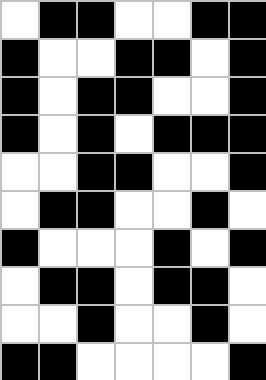[["white", "black", "black", "white", "white", "black", "black"], ["black", "white", "white", "black", "black", "white", "black"], ["black", "white", "black", "black", "white", "white", "black"], ["black", "white", "black", "white", "black", "black", "black"], ["white", "white", "black", "black", "white", "white", "black"], ["white", "black", "black", "white", "white", "black", "white"], ["black", "white", "white", "white", "black", "white", "black"], ["white", "black", "black", "white", "black", "black", "white"], ["white", "white", "black", "white", "white", "black", "white"], ["black", "black", "white", "white", "white", "white", "black"]]